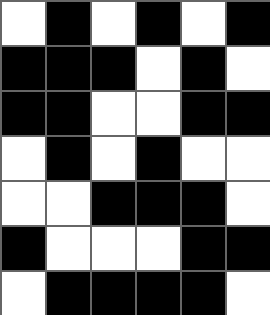[["white", "black", "white", "black", "white", "black"], ["black", "black", "black", "white", "black", "white"], ["black", "black", "white", "white", "black", "black"], ["white", "black", "white", "black", "white", "white"], ["white", "white", "black", "black", "black", "white"], ["black", "white", "white", "white", "black", "black"], ["white", "black", "black", "black", "black", "white"]]